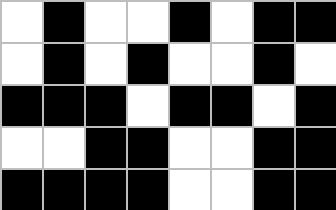[["white", "black", "white", "white", "black", "white", "black", "black"], ["white", "black", "white", "black", "white", "white", "black", "white"], ["black", "black", "black", "white", "black", "black", "white", "black"], ["white", "white", "black", "black", "white", "white", "black", "black"], ["black", "black", "black", "black", "white", "white", "black", "black"]]